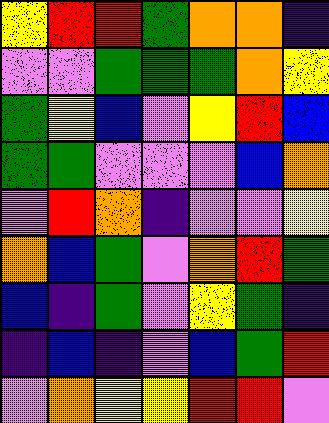[["yellow", "red", "red", "green", "orange", "orange", "indigo"], ["violet", "violet", "green", "green", "green", "orange", "yellow"], ["green", "yellow", "blue", "violet", "yellow", "red", "blue"], ["green", "green", "violet", "violet", "violet", "blue", "orange"], ["violet", "red", "orange", "indigo", "violet", "violet", "yellow"], ["orange", "blue", "green", "violet", "orange", "red", "green"], ["blue", "indigo", "green", "violet", "yellow", "green", "indigo"], ["indigo", "blue", "indigo", "violet", "blue", "green", "red"], ["violet", "orange", "yellow", "yellow", "red", "red", "violet"]]